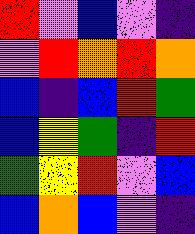[["red", "violet", "blue", "violet", "indigo"], ["violet", "red", "orange", "red", "orange"], ["blue", "indigo", "blue", "red", "green"], ["blue", "yellow", "green", "indigo", "red"], ["green", "yellow", "red", "violet", "blue"], ["blue", "orange", "blue", "violet", "indigo"]]